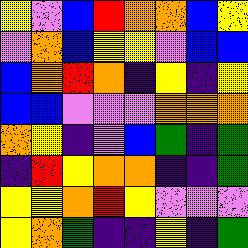[["yellow", "violet", "blue", "red", "orange", "orange", "blue", "yellow"], ["violet", "orange", "blue", "yellow", "yellow", "violet", "blue", "blue"], ["blue", "orange", "red", "orange", "indigo", "yellow", "indigo", "yellow"], ["blue", "blue", "violet", "violet", "violet", "orange", "orange", "orange"], ["orange", "yellow", "indigo", "violet", "blue", "green", "indigo", "green"], ["indigo", "red", "yellow", "orange", "orange", "indigo", "indigo", "green"], ["yellow", "yellow", "orange", "red", "yellow", "violet", "violet", "violet"], ["yellow", "orange", "green", "indigo", "indigo", "yellow", "indigo", "green"]]